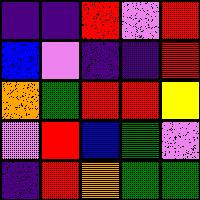[["indigo", "indigo", "red", "violet", "red"], ["blue", "violet", "indigo", "indigo", "red"], ["orange", "green", "red", "red", "yellow"], ["violet", "red", "blue", "green", "violet"], ["indigo", "red", "orange", "green", "green"]]